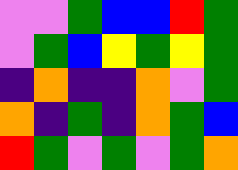[["violet", "violet", "green", "blue", "blue", "red", "green"], ["violet", "green", "blue", "yellow", "green", "yellow", "green"], ["indigo", "orange", "indigo", "indigo", "orange", "violet", "green"], ["orange", "indigo", "green", "indigo", "orange", "green", "blue"], ["red", "green", "violet", "green", "violet", "green", "orange"]]